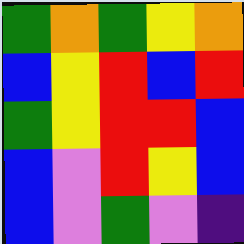[["green", "orange", "green", "yellow", "orange"], ["blue", "yellow", "red", "blue", "red"], ["green", "yellow", "red", "red", "blue"], ["blue", "violet", "red", "yellow", "blue"], ["blue", "violet", "green", "violet", "indigo"]]